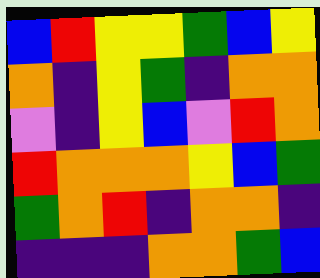[["blue", "red", "yellow", "yellow", "green", "blue", "yellow"], ["orange", "indigo", "yellow", "green", "indigo", "orange", "orange"], ["violet", "indigo", "yellow", "blue", "violet", "red", "orange"], ["red", "orange", "orange", "orange", "yellow", "blue", "green"], ["green", "orange", "red", "indigo", "orange", "orange", "indigo"], ["indigo", "indigo", "indigo", "orange", "orange", "green", "blue"]]